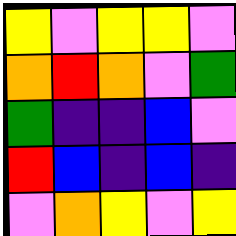[["yellow", "violet", "yellow", "yellow", "violet"], ["orange", "red", "orange", "violet", "green"], ["green", "indigo", "indigo", "blue", "violet"], ["red", "blue", "indigo", "blue", "indigo"], ["violet", "orange", "yellow", "violet", "yellow"]]